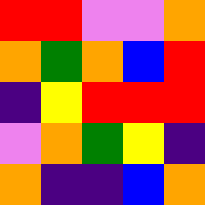[["red", "red", "violet", "violet", "orange"], ["orange", "green", "orange", "blue", "red"], ["indigo", "yellow", "red", "red", "red"], ["violet", "orange", "green", "yellow", "indigo"], ["orange", "indigo", "indigo", "blue", "orange"]]